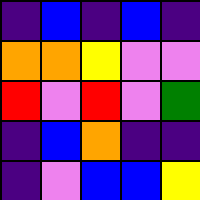[["indigo", "blue", "indigo", "blue", "indigo"], ["orange", "orange", "yellow", "violet", "violet"], ["red", "violet", "red", "violet", "green"], ["indigo", "blue", "orange", "indigo", "indigo"], ["indigo", "violet", "blue", "blue", "yellow"]]